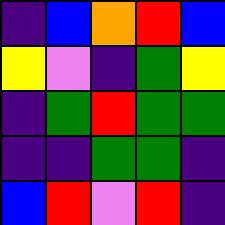[["indigo", "blue", "orange", "red", "blue"], ["yellow", "violet", "indigo", "green", "yellow"], ["indigo", "green", "red", "green", "green"], ["indigo", "indigo", "green", "green", "indigo"], ["blue", "red", "violet", "red", "indigo"]]